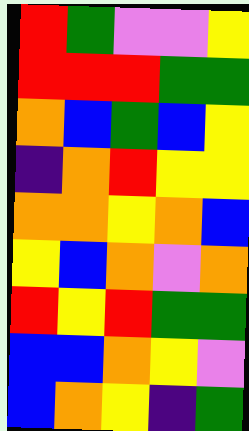[["red", "green", "violet", "violet", "yellow"], ["red", "red", "red", "green", "green"], ["orange", "blue", "green", "blue", "yellow"], ["indigo", "orange", "red", "yellow", "yellow"], ["orange", "orange", "yellow", "orange", "blue"], ["yellow", "blue", "orange", "violet", "orange"], ["red", "yellow", "red", "green", "green"], ["blue", "blue", "orange", "yellow", "violet"], ["blue", "orange", "yellow", "indigo", "green"]]